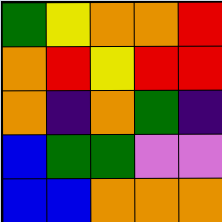[["green", "yellow", "orange", "orange", "red"], ["orange", "red", "yellow", "red", "red"], ["orange", "indigo", "orange", "green", "indigo"], ["blue", "green", "green", "violet", "violet"], ["blue", "blue", "orange", "orange", "orange"]]